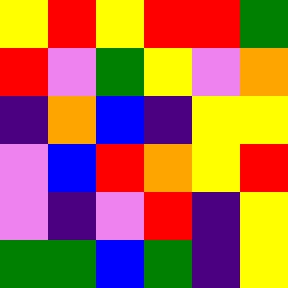[["yellow", "red", "yellow", "red", "red", "green"], ["red", "violet", "green", "yellow", "violet", "orange"], ["indigo", "orange", "blue", "indigo", "yellow", "yellow"], ["violet", "blue", "red", "orange", "yellow", "red"], ["violet", "indigo", "violet", "red", "indigo", "yellow"], ["green", "green", "blue", "green", "indigo", "yellow"]]